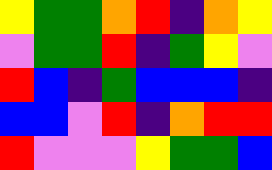[["yellow", "green", "green", "orange", "red", "indigo", "orange", "yellow"], ["violet", "green", "green", "red", "indigo", "green", "yellow", "violet"], ["red", "blue", "indigo", "green", "blue", "blue", "blue", "indigo"], ["blue", "blue", "violet", "red", "indigo", "orange", "red", "red"], ["red", "violet", "violet", "violet", "yellow", "green", "green", "blue"]]